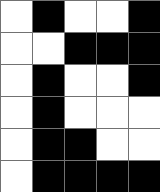[["white", "black", "white", "white", "black"], ["white", "white", "black", "black", "black"], ["white", "black", "white", "white", "black"], ["white", "black", "white", "white", "white"], ["white", "black", "black", "white", "white"], ["white", "black", "black", "black", "black"]]